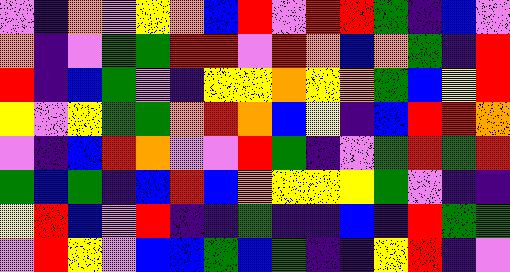[["violet", "indigo", "orange", "violet", "yellow", "orange", "blue", "red", "violet", "red", "red", "green", "indigo", "blue", "violet"], ["orange", "indigo", "violet", "green", "green", "red", "red", "violet", "red", "orange", "blue", "orange", "green", "indigo", "red"], ["red", "indigo", "blue", "green", "violet", "indigo", "yellow", "yellow", "orange", "yellow", "orange", "green", "blue", "yellow", "red"], ["yellow", "violet", "yellow", "green", "green", "orange", "red", "orange", "blue", "yellow", "indigo", "blue", "red", "red", "orange"], ["violet", "indigo", "blue", "red", "orange", "violet", "violet", "red", "green", "indigo", "violet", "green", "red", "green", "red"], ["green", "blue", "green", "indigo", "blue", "red", "blue", "orange", "yellow", "yellow", "yellow", "green", "violet", "indigo", "indigo"], ["yellow", "red", "blue", "violet", "red", "indigo", "indigo", "green", "indigo", "indigo", "blue", "indigo", "red", "green", "green"], ["violet", "red", "yellow", "violet", "blue", "blue", "green", "blue", "green", "indigo", "indigo", "yellow", "red", "indigo", "violet"]]